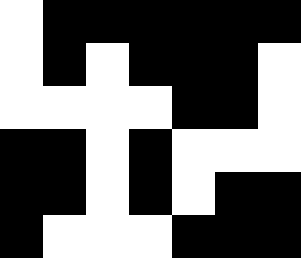[["white", "black", "black", "black", "black", "black", "black"], ["white", "black", "white", "black", "black", "black", "white"], ["white", "white", "white", "white", "black", "black", "white"], ["black", "black", "white", "black", "white", "white", "white"], ["black", "black", "white", "black", "white", "black", "black"], ["black", "white", "white", "white", "black", "black", "black"]]